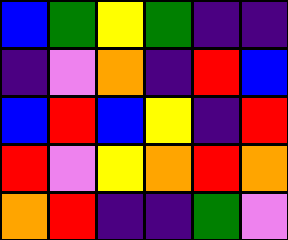[["blue", "green", "yellow", "green", "indigo", "indigo"], ["indigo", "violet", "orange", "indigo", "red", "blue"], ["blue", "red", "blue", "yellow", "indigo", "red"], ["red", "violet", "yellow", "orange", "red", "orange"], ["orange", "red", "indigo", "indigo", "green", "violet"]]